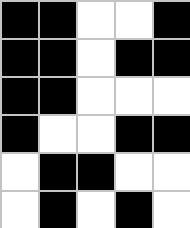[["black", "black", "white", "white", "black"], ["black", "black", "white", "black", "black"], ["black", "black", "white", "white", "white"], ["black", "white", "white", "black", "black"], ["white", "black", "black", "white", "white"], ["white", "black", "white", "black", "white"]]